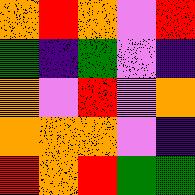[["orange", "red", "orange", "violet", "red"], ["green", "indigo", "green", "violet", "indigo"], ["orange", "violet", "red", "violet", "orange"], ["orange", "orange", "orange", "violet", "indigo"], ["red", "orange", "red", "green", "green"]]